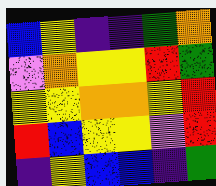[["blue", "yellow", "indigo", "indigo", "green", "orange"], ["violet", "orange", "yellow", "yellow", "red", "green"], ["yellow", "yellow", "orange", "orange", "yellow", "red"], ["red", "blue", "yellow", "yellow", "violet", "red"], ["indigo", "yellow", "blue", "blue", "indigo", "green"]]